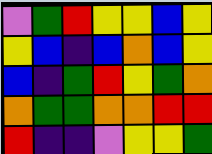[["violet", "green", "red", "yellow", "yellow", "blue", "yellow"], ["yellow", "blue", "indigo", "blue", "orange", "blue", "yellow"], ["blue", "indigo", "green", "red", "yellow", "green", "orange"], ["orange", "green", "green", "orange", "orange", "red", "red"], ["red", "indigo", "indigo", "violet", "yellow", "yellow", "green"]]